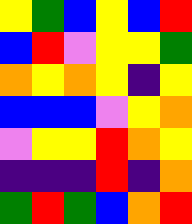[["yellow", "green", "blue", "yellow", "blue", "red"], ["blue", "red", "violet", "yellow", "yellow", "green"], ["orange", "yellow", "orange", "yellow", "indigo", "yellow"], ["blue", "blue", "blue", "violet", "yellow", "orange"], ["violet", "yellow", "yellow", "red", "orange", "yellow"], ["indigo", "indigo", "indigo", "red", "indigo", "orange"], ["green", "red", "green", "blue", "orange", "red"]]